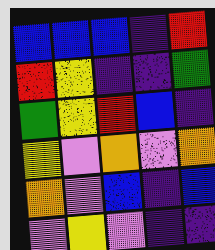[["blue", "blue", "blue", "indigo", "red"], ["red", "yellow", "indigo", "indigo", "green"], ["green", "yellow", "red", "blue", "indigo"], ["yellow", "violet", "orange", "violet", "orange"], ["orange", "violet", "blue", "indigo", "blue"], ["violet", "yellow", "violet", "indigo", "indigo"]]